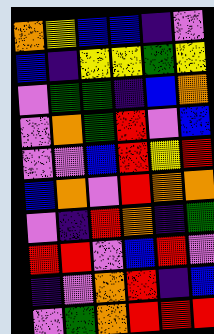[["orange", "yellow", "blue", "blue", "indigo", "violet"], ["blue", "indigo", "yellow", "yellow", "green", "yellow"], ["violet", "green", "green", "indigo", "blue", "orange"], ["violet", "orange", "green", "red", "violet", "blue"], ["violet", "violet", "blue", "red", "yellow", "red"], ["blue", "orange", "violet", "red", "orange", "orange"], ["violet", "indigo", "red", "orange", "indigo", "green"], ["red", "red", "violet", "blue", "red", "violet"], ["indigo", "violet", "orange", "red", "indigo", "blue"], ["violet", "green", "orange", "red", "red", "red"]]